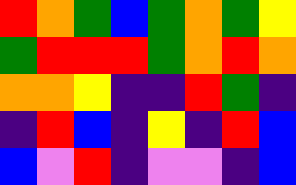[["red", "orange", "green", "blue", "green", "orange", "green", "yellow"], ["green", "red", "red", "red", "green", "orange", "red", "orange"], ["orange", "orange", "yellow", "indigo", "indigo", "red", "green", "indigo"], ["indigo", "red", "blue", "indigo", "yellow", "indigo", "red", "blue"], ["blue", "violet", "red", "indigo", "violet", "violet", "indigo", "blue"]]